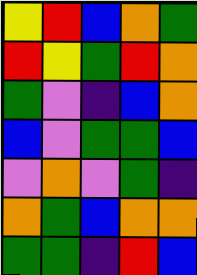[["yellow", "red", "blue", "orange", "green"], ["red", "yellow", "green", "red", "orange"], ["green", "violet", "indigo", "blue", "orange"], ["blue", "violet", "green", "green", "blue"], ["violet", "orange", "violet", "green", "indigo"], ["orange", "green", "blue", "orange", "orange"], ["green", "green", "indigo", "red", "blue"]]